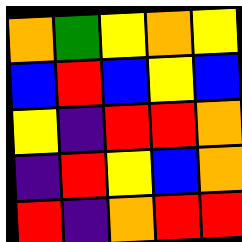[["orange", "green", "yellow", "orange", "yellow"], ["blue", "red", "blue", "yellow", "blue"], ["yellow", "indigo", "red", "red", "orange"], ["indigo", "red", "yellow", "blue", "orange"], ["red", "indigo", "orange", "red", "red"]]